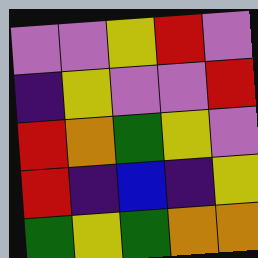[["violet", "violet", "yellow", "red", "violet"], ["indigo", "yellow", "violet", "violet", "red"], ["red", "orange", "green", "yellow", "violet"], ["red", "indigo", "blue", "indigo", "yellow"], ["green", "yellow", "green", "orange", "orange"]]